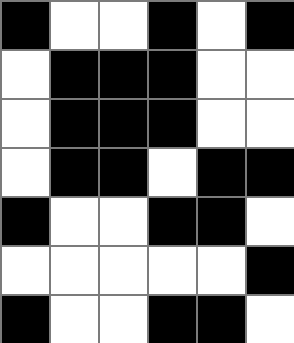[["black", "white", "white", "black", "white", "black"], ["white", "black", "black", "black", "white", "white"], ["white", "black", "black", "black", "white", "white"], ["white", "black", "black", "white", "black", "black"], ["black", "white", "white", "black", "black", "white"], ["white", "white", "white", "white", "white", "black"], ["black", "white", "white", "black", "black", "white"]]